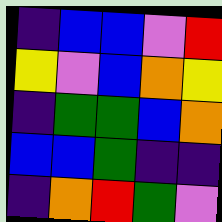[["indigo", "blue", "blue", "violet", "red"], ["yellow", "violet", "blue", "orange", "yellow"], ["indigo", "green", "green", "blue", "orange"], ["blue", "blue", "green", "indigo", "indigo"], ["indigo", "orange", "red", "green", "violet"]]